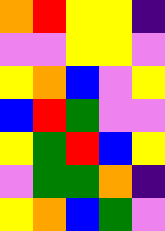[["orange", "red", "yellow", "yellow", "indigo"], ["violet", "violet", "yellow", "yellow", "violet"], ["yellow", "orange", "blue", "violet", "yellow"], ["blue", "red", "green", "violet", "violet"], ["yellow", "green", "red", "blue", "yellow"], ["violet", "green", "green", "orange", "indigo"], ["yellow", "orange", "blue", "green", "violet"]]